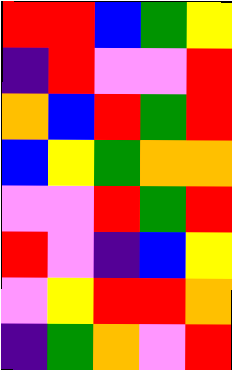[["red", "red", "blue", "green", "yellow"], ["indigo", "red", "violet", "violet", "red"], ["orange", "blue", "red", "green", "red"], ["blue", "yellow", "green", "orange", "orange"], ["violet", "violet", "red", "green", "red"], ["red", "violet", "indigo", "blue", "yellow"], ["violet", "yellow", "red", "red", "orange"], ["indigo", "green", "orange", "violet", "red"]]